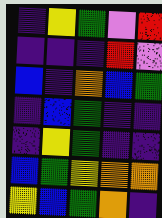[["indigo", "yellow", "green", "violet", "red"], ["indigo", "indigo", "indigo", "red", "violet"], ["blue", "indigo", "orange", "blue", "green"], ["indigo", "blue", "green", "indigo", "indigo"], ["indigo", "yellow", "green", "indigo", "indigo"], ["blue", "green", "yellow", "orange", "orange"], ["yellow", "blue", "green", "orange", "indigo"]]